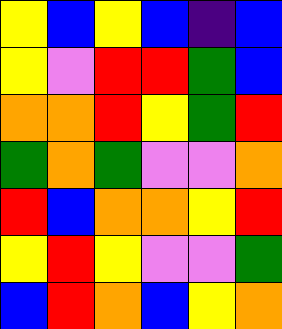[["yellow", "blue", "yellow", "blue", "indigo", "blue"], ["yellow", "violet", "red", "red", "green", "blue"], ["orange", "orange", "red", "yellow", "green", "red"], ["green", "orange", "green", "violet", "violet", "orange"], ["red", "blue", "orange", "orange", "yellow", "red"], ["yellow", "red", "yellow", "violet", "violet", "green"], ["blue", "red", "orange", "blue", "yellow", "orange"]]